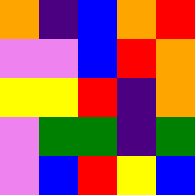[["orange", "indigo", "blue", "orange", "red"], ["violet", "violet", "blue", "red", "orange"], ["yellow", "yellow", "red", "indigo", "orange"], ["violet", "green", "green", "indigo", "green"], ["violet", "blue", "red", "yellow", "blue"]]